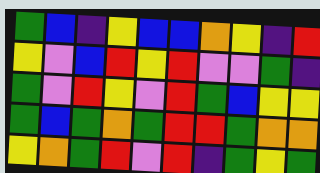[["green", "blue", "indigo", "yellow", "blue", "blue", "orange", "yellow", "indigo", "red"], ["yellow", "violet", "blue", "red", "yellow", "red", "violet", "violet", "green", "indigo"], ["green", "violet", "red", "yellow", "violet", "red", "green", "blue", "yellow", "yellow"], ["green", "blue", "green", "orange", "green", "red", "red", "green", "orange", "orange"], ["yellow", "orange", "green", "red", "violet", "red", "indigo", "green", "yellow", "green"]]